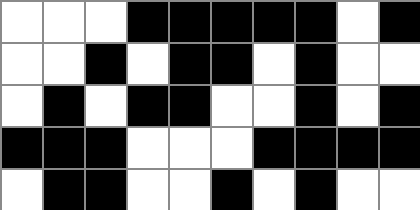[["white", "white", "white", "black", "black", "black", "black", "black", "white", "black"], ["white", "white", "black", "white", "black", "black", "white", "black", "white", "white"], ["white", "black", "white", "black", "black", "white", "white", "black", "white", "black"], ["black", "black", "black", "white", "white", "white", "black", "black", "black", "black"], ["white", "black", "black", "white", "white", "black", "white", "black", "white", "white"]]